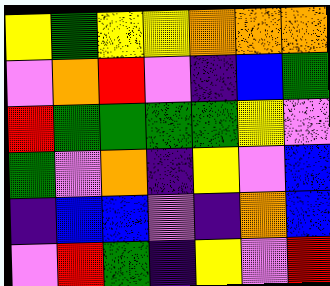[["yellow", "green", "yellow", "yellow", "orange", "orange", "orange"], ["violet", "orange", "red", "violet", "indigo", "blue", "green"], ["red", "green", "green", "green", "green", "yellow", "violet"], ["green", "violet", "orange", "indigo", "yellow", "violet", "blue"], ["indigo", "blue", "blue", "violet", "indigo", "orange", "blue"], ["violet", "red", "green", "indigo", "yellow", "violet", "red"]]